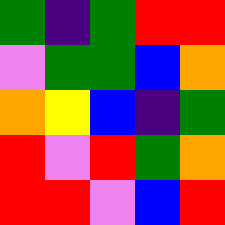[["green", "indigo", "green", "red", "red"], ["violet", "green", "green", "blue", "orange"], ["orange", "yellow", "blue", "indigo", "green"], ["red", "violet", "red", "green", "orange"], ["red", "red", "violet", "blue", "red"]]